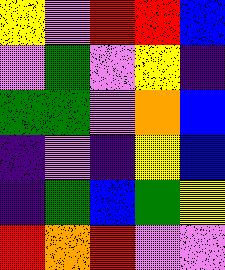[["yellow", "violet", "red", "red", "blue"], ["violet", "green", "violet", "yellow", "indigo"], ["green", "green", "violet", "orange", "blue"], ["indigo", "violet", "indigo", "yellow", "blue"], ["indigo", "green", "blue", "green", "yellow"], ["red", "orange", "red", "violet", "violet"]]